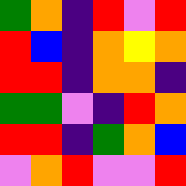[["green", "orange", "indigo", "red", "violet", "red"], ["red", "blue", "indigo", "orange", "yellow", "orange"], ["red", "red", "indigo", "orange", "orange", "indigo"], ["green", "green", "violet", "indigo", "red", "orange"], ["red", "red", "indigo", "green", "orange", "blue"], ["violet", "orange", "red", "violet", "violet", "red"]]